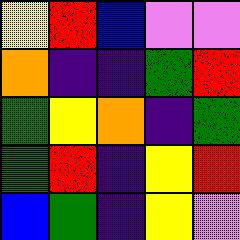[["yellow", "red", "blue", "violet", "violet"], ["orange", "indigo", "indigo", "green", "red"], ["green", "yellow", "orange", "indigo", "green"], ["green", "red", "indigo", "yellow", "red"], ["blue", "green", "indigo", "yellow", "violet"]]